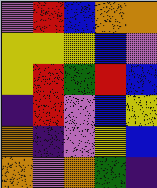[["violet", "red", "blue", "orange", "orange"], ["yellow", "yellow", "yellow", "blue", "violet"], ["yellow", "red", "green", "red", "blue"], ["indigo", "red", "violet", "blue", "yellow"], ["orange", "indigo", "violet", "yellow", "blue"], ["orange", "violet", "orange", "green", "indigo"]]